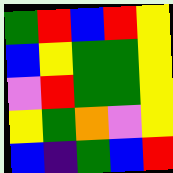[["green", "red", "blue", "red", "yellow"], ["blue", "yellow", "green", "green", "yellow"], ["violet", "red", "green", "green", "yellow"], ["yellow", "green", "orange", "violet", "yellow"], ["blue", "indigo", "green", "blue", "red"]]